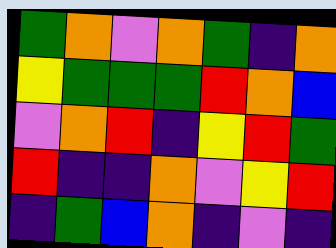[["green", "orange", "violet", "orange", "green", "indigo", "orange"], ["yellow", "green", "green", "green", "red", "orange", "blue"], ["violet", "orange", "red", "indigo", "yellow", "red", "green"], ["red", "indigo", "indigo", "orange", "violet", "yellow", "red"], ["indigo", "green", "blue", "orange", "indigo", "violet", "indigo"]]